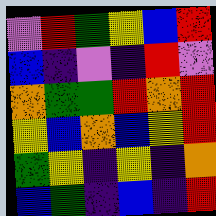[["violet", "red", "green", "yellow", "blue", "red"], ["blue", "indigo", "violet", "indigo", "red", "violet"], ["orange", "green", "green", "red", "orange", "red"], ["yellow", "blue", "orange", "blue", "yellow", "red"], ["green", "yellow", "indigo", "yellow", "indigo", "orange"], ["blue", "green", "indigo", "blue", "indigo", "red"]]